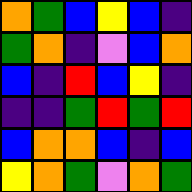[["orange", "green", "blue", "yellow", "blue", "indigo"], ["green", "orange", "indigo", "violet", "blue", "orange"], ["blue", "indigo", "red", "blue", "yellow", "indigo"], ["indigo", "indigo", "green", "red", "green", "red"], ["blue", "orange", "orange", "blue", "indigo", "blue"], ["yellow", "orange", "green", "violet", "orange", "green"]]